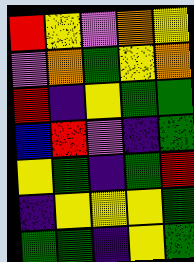[["red", "yellow", "violet", "orange", "yellow"], ["violet", "orange", "green", "yellow", "orange"], ["red", "indigo", "yellow", "green", "green"], ["blue", "red", "violet", "indigo", "green"], ["yellow", "green", "indigo", "green", "red"], ["indigo", "yellow", "yellow", "yellow", "green"], ["green", "green", "indigo", "yellow", "green"]]